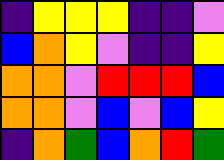[["indigo", "yellow", "yellow", "yellow", "indigo", "indigo", "violet"], ["blue", "orange", "yellow", "violet", "indigo", "indigo", "yellow"], ["orange", "orange", "violet", "red", "red", "red", "blue"], ["orange", "orange", "violet", "blue", "violet", "blue", "yellow"], ["indigo", "orange", "green", "blue", "orange", "red", "green"]]